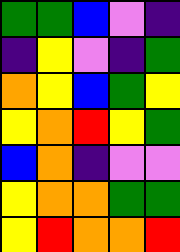[["green", "green", "blue", "violet", "indigo"], ["indigo", "yellow", "violet", "indigo", "green"], ["orange", "yellow", "blue", "green", "yellow"], ["yellow", "orange", "red", "yellow", "green"], ["blue", "orange", "indigo", "violet", "violet"], ["yellow", "orange", "orange", "green", "green"], ["yellow", "red", "orange", "orange", "red"]]